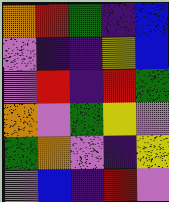[["orange", "red", "green", "indigo", "blue"], ["violet", "indigo", "indigo", "yellow", "blue"], ["violet", "red", "indigo", "red", "green"], ["orange", "violet", "green", "yellow", "violet"], ["green", "orange", "violet", "indigo", "yellow"], ["violet", "blue", "indigo", "red", "violet"]]